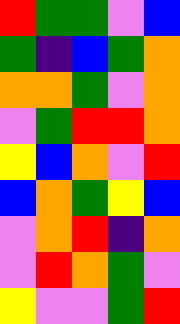[["red", "green", "green", "violet", "blue"], ["green", "indigo", "blue", "green", "orange"], ["orange", "orange", "green", "violet", "orange"], ["violet", "green", "red", "red", "orange"], ["yellow", "blue", "orange", "violet", "red"], ["blue", "orange", "green", "yellow", "blue"], ["violet", "orange", "red", "indigo", "orange"], ["violet", "red", "orange", "green", "violet"], ["yellow", "violet", "violet", "green", "red"]]